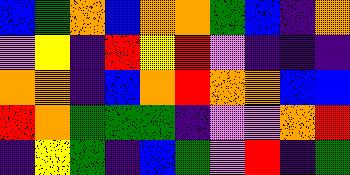[["blue", "green", "orange", "blue", "orange", "orange", "green", "blue", "indigo", "orange"], ["violet", "yellow", "indigo", "red", "yellow", "red", "violet", "indigo", "indigo", "indigo"], ["orange", "orange", "indigo", "blue", "orange", "red", "orange", "orange", "blue", "blue"], ["red", "orange", "green", "green", "green", "indigo", "violet", "violet", "orange", "red"], ["indigo", "yellow", "green", "indigo", "blue", "green", "violet", "red", "indigo", "green"]]